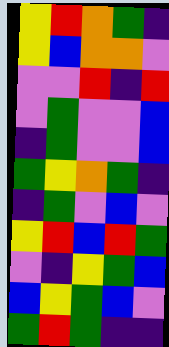[["yellow", "red", "orange", "green", "indigo"], ["yellow", "blue", "orange", "orange", "violet"], ["violet", "violet", "red", "indigo", "red"], ["violet", "green", "violet", "violet", "blue"], ["indigo", "green", "violet", "violet", "blue"], ["green", "yellow", "orange", "green", "indigo"], ["indigo", "green", "violet", "blue", "violet"], ["yellow", "red", "blue", "red", "green"], ["violet", "indigo", "yellow", "green", "blue"], ["blue", "yellow", "green", "blue", "violet"], ["green", "red", "green", "indigo", "indigo"]]